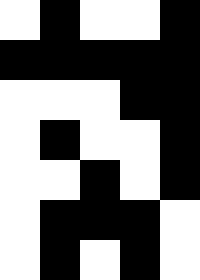[["white", "black", "white", "white", "black"], ["black", "black", "black", "black", "black"], ["white", "white", "white", "black", "black"], ["white", "black", "white", "white", "black"], ["white", "white", "black", "white", "black"], ["white", "black", "black", "black", "white"], ["white", "black", "white", "black", "white"]]